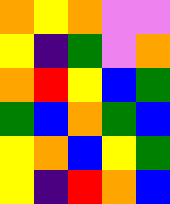[["orange", "yellow", "orange", "violet", "violet"], ["yellow", "indigo", "green", "violet", "orange"], ["orange", "red", "yellow", "blue", "green"], ["green", "blue", "orange", "green", "blue"], ["yellow", "orange", "blue", "yellow", "green"], ["yellow", "indigo", "red", "orange", "blue"]]